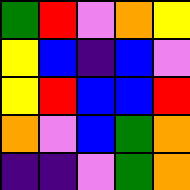[["green", "red", "violet", "orange", "yellow"], ["yellow", "blue", "indigo", "blue", "violet"], ["yellow", "red", "blue", "blue", "red"], ["orange", "violet", "blue", "green", "orange"], ["indigo", "indigo", "violet", "green", "orange"]]